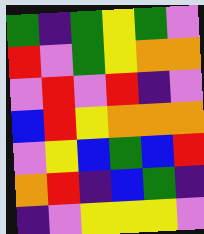[["green", "indigo", "green", "yellow", "green", "violet"], ["red", "violet", "green", "yellow", "orange", "orange"], ["violet", "red", "violet", "red", "indigo", "violet"], ["blue", "red", "yellow", "orange", "orange", "orange"], ["violet", "yellow", "blue", "green", "blue", "red"], ["orange", "red", "indigo", "blue", "green", "indigo"], ["indigo", "violet", "yellow", "yellow", "yellow", "violet"]]